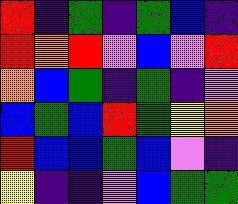[["red", "indigo", "green", "indigo", "green", "blue", "indigo"], ["red", "orange", "red", "violet", "blue", "violet", "red"], ["orange", "blue", "green", "indigo", "green", "indigo", "violet"], ["blue", "green", "blue", "red", "green", "yellow", "orange"], ["red", "blue", "blue", "green", "blue", "violet", "indigo"], ["yellow", "indigo", "indigo", "violet", "blue", "green", "green"]]